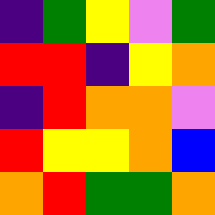[["indigo", "green", "yellow", "violet", "green"], ["red", "red", "indigo", "yellow", "orange"], ["indigo", "red", "orange", "orange", "violet"], ["red", "yellow", "yellow", "orange", "blue"], ["orange", "red", "green", "green", "orange"]]